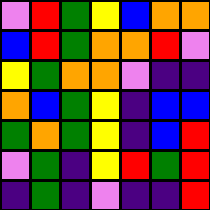[["violet", "red", "green", "yellow", "blue", "orange", "orange"], ["blue", "red", "green", "orange", "orange", "red", "violet"], ["yellow", "green", "orange", "orange", "violet", "indigo", "indigo"], ["orange", "blue", "green", "yellow", "indigo", "blue", "blue"], ["green", "orange", "green", "yellow", "indigo", "blue", "red"], ["violet", "green", "indigo", "yellow", "red", "green", "red"], ["indigo", "green", "indigo", "violet", "indigo", "indigo", "red"]]